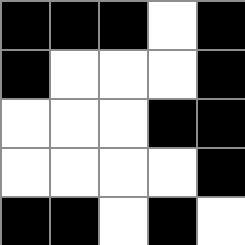[["black", "black", "black", "white", "black"], ["black", "white", "white", "white", "black"], ["white", "white", "white", "black", "black"], ["white", "white", "white", "white", "black"], ["black", "black", "white", "black", "white"]]